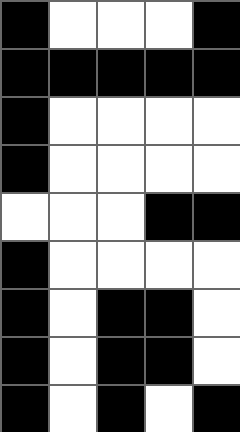[["black", "white", "white", "white", "black"], ["black", "black", "black", "black", "black"], ["black", "white", "white", "white", "white"], ["black", "white", "white", "white", "white"], ["white", "white", "white", "black", "black"], ["black", "white", "white", "white", "white"], ["black", "white", "black", "black", "white"], ["black", "white", "black", "black", "white"], ["black", "white", "black", "white", "black"]]